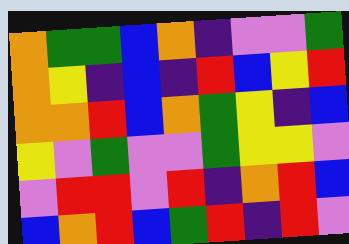[["orange", "green", "green", "blue", "orange", "indigo", "violet", "violet", "green"], ["orange", "yellow", "indigo", "blue", "indigo", "red", "blue", "yellow", "red"], ["orange", "orange", "red", "blue", "orange", "green", "yellow", "indigo", "blue"], ["yellow", "violet", "green", "violet", "violet", "green", "yellow", "yellow", "violet"], ["violet", "red", "red", "violet", "red", "indigo", "orange", "red", "blue"], ["blue", "orange", "red", "blue", "green", "red", "indigo", "red", "violet"]]